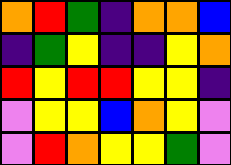[["orange", "red", "green", "indigo", "orange", "orange", "blue"], ["indigo", "green", "yellow", "indigo", "indigo", "yellow", "orange"], ["red", "yellow", "red", "red", "yellow", "yellow", "indigo"], ["violet", "yellow", "yellow", "blue", "orange", "yellow", "violet"], ["violet", "red", "orange", "yellow", "yellow", "green", "violet"]]